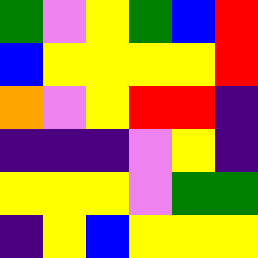[["green", "violet", "yellow", "green", "blue", "red"], ["blue", "yellow", "yellow", "yellow", "yellow", "red"], ["orange", "violet", "yellow", "red", "red", "indigo"], ["indigo", "indigo", "indigo", "violet", "yellow", "indigo"], ["yellow", "yellow", "yellow", "violet", "green", "green"], ["indigo", "yellow", "blue", "yellow", "yellow", "yellow"]]